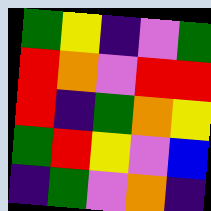[["green", "yellow", "indigo", "violet", "green"], ["red", "orange", "violet", "red", "red"], ["red", "indigo", "green", "orange", "yellow"], ["green", "red", "yellow", "violet", "blue"], ["indigo", "green", "violet", "orange", "indigo"]]